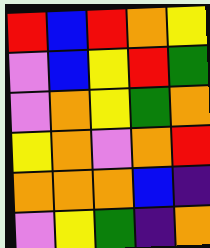[["red", "blue", "red", "orange", "yellow"], ["violet", "blue", "yellow", "red", "green"], ["violet", "orange", "yellow", "green", "orange"], ["yellow", "orange", "violet", "orange", "red"], ["orange", "orange", "orange", "blue", "indigo"], ["violet", "yellow", "green", "indigo", "orange"]]